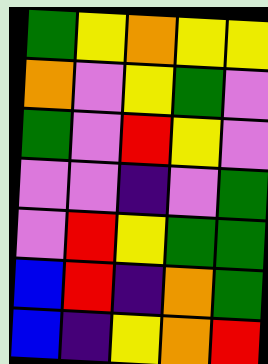[["green", "yellow", "orange", "yellow", "yellow"], ["orange", "violet", "yellow", "green", "violet"], ["green", "violet", "red", "yellow", "violet"], ["violet", "violet", "indigo", "violet", "green"], ["violet", "red", "yellow", "green", "green"], ["blue", "red", "indigo", "orange", "green"], ["blue", "indigo", "yellow", "orange", "red"]]